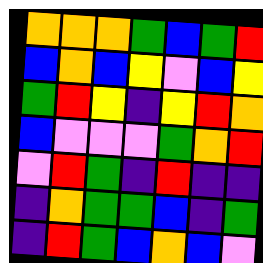[["orange", "orange", "orange", "green", "blue", "green", "red"], ["blue", "orange", "blue", "yellow", "violet", "blue", "yellow"], ["green", "red", "yellow", "indigo", "yellow", "red", "orange"], ["blue", "violet", "violet", "violet", "green", "orange", "red"], ["violet", "red", "green", "indigo", "red", "indigo", "indigo"], ["indigo", "orange", "green", "green", "blue", "indigo", "green"], ["indigo", "red", "green", "blue", "orange", "blue", "violet"]]